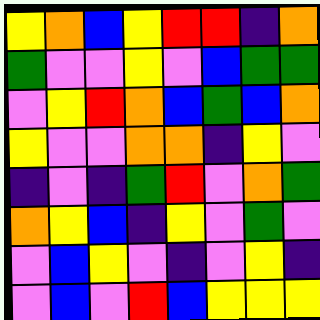[["yellow", "orange", "blue", "yellow", "red", "red", "indigo", "orange"], ["green", "violet", "violet", "yellow", "violet", "blue", "green", "green"], ["violet", "yellow", "red", "orange", "blue", "green", "blue", "orange"], ["yellow", "violet", "violet", "orange", "orange", "indigo", "yellow", "violet"], ["indigo", "violet", "indigo", "green", "red", "violet", "orange", "green"], ["orange", "yellow", "blue", "indigo", "yellow", "violet", "green", "violet"], ["violet", "blue", "yellow", "violet", "indigo", "violet", "yellow", "indigo"], ["violet", "blue", "violet", "red", "blue", "yellow", "yellow", "yellow"]]